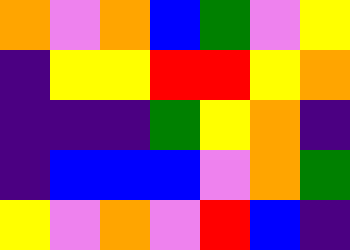[["orange", "violet", "orange", "blue", "green", "violet", "yellow"], ["indigo", "yellow", "yellow", "red", "red", "yellow", "orange"], ["indigo", "indigo", "indigo", "green", "yellow", "orange", "indigo"], ["indigo", "blue", "blue", "blue", "violet", "orange", "green"], ["yellow", "violet", "orange", "violet", "red", "blue", "indigo"]]